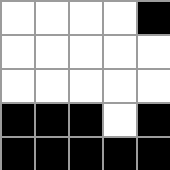[["white", "white", "white", "white", "black"], ["white", "white", "white", "white", "white"], ["white", "white", "white", "white", "white"], ["black", "black", "black", "white", "black"], ["black", "black", "black", "black", "black"]]